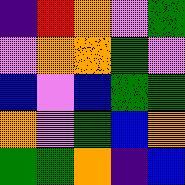[["indigo", "red", "orange", "violet", "green"], ["violet", "orange", "orange", "green", "violet"], ["blue", "violet", "blue", "green", "green"], ["orange", "violet", "green", "blue", "orange"], ["green", "green", "orange", "indigo", "blue"]]